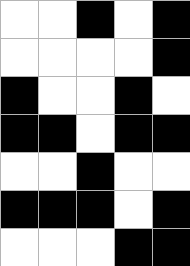[["white", "white", "black", "white", "black"], ["white", "white", "white", "white", "black"], ["black", "white", "white", "black", "white"], ["black", "black", "white", "black", "black"], ["white", "white", "black", "white", "white"], ["black", "black", "black", "white", "black"], ["white", "white", "white", "black", "black"]]